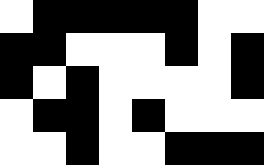[["white", "black", "black", "black", "black", "black", "white", "white"], ["black", "black", "white", "white", "white", "black", "white", "black"], ["black", "white", "black", "white", "white", "white", "white", "black"], ["white", "black", "black", "white", "black", "white", "white", "white"], ["white", "white", "black", "white", "white", "black", "black", "black"]]